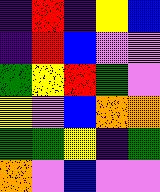[["indigo", "red", "indigo", "yellow", "blue"], ["indigo", "red", "blue", "violet", "violet"], ["green", "yellow", "red", "green", "violet"], ["yellow", "violet", "blue", "orange", "orange"], ["green", "green", "yellow", "indigo", "green"], ["orange", "violet", "blue", "violet", "violet"]]